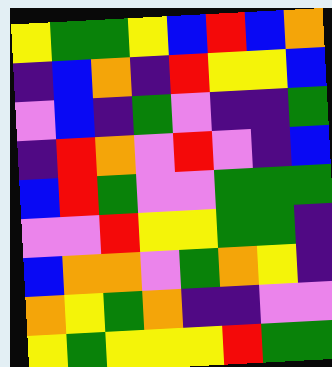[["yellow", "green", "green", "yellow", "blue", "red", "blue", "orange"], ["indigo", "blue", "orange", "indigo", "red", "yellow", "yellow", "blue"], ["violet", "blue", "indigo", "green", "violet", "indigo", "indigo", "green"], ["indigo", "red", "orange", "violet", "red", "violet", "indigo", "blue"], ["blue", "red", "green", "violet", "violet", "green", "green", "green"], ["violet", "violet", "red", "yellow", "yellow", "green", "green", "indigo"], ["blue", "orange", "orange", "violet", "green", "orange", "yellow", "indigo"], ["orange", "yellow", "green", "orange", "indigo", "indigo", "violet", "violet"], ["yellow", "green", "yellow", "yellow", "yellow", "red", "green", "green"]]